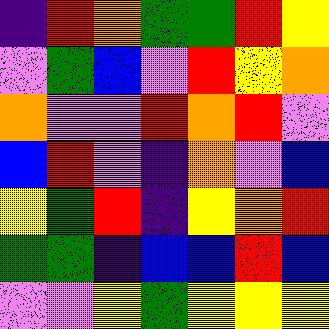[["indigo", "red", "orange", "green", "green", "red", "yellow"], ["violet", "green", "blue", "violet", "red", "yellow", "orange"], ["orange", "violet", "violet", "red", "orange", "red", "violet"], ["blue", "red", "violet", "indigo", "orange", "violet", "blue"], ["yellow", "green", "red", "indigo", "yellow", "orange", "red"], ["green", "green", "indigo", "blue", "blue", "red", "blue"], ["violet", "violet", "yellow", "green", "yellow", "yellow", "yellow"]]